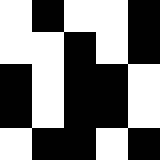[["white", "black", "white", "white", "black"], ["white", "white", "black", "white", "black"], ["black", "white", "black", "black", "white"], ["black", "white", "black", "black", "white"], ["white", "black", "black", "white", "black"]]